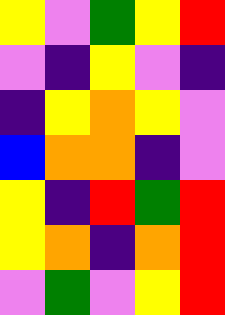[["yellow", "violet", "green", "yellow", "red"], ["violet", "indigo", "yellow", "violet", "indigo"], ["indigo", "yellow", "orange", "yellow", "violet"], ["blue", "orange", "orange", "indigo", "violet"], ["yellow", "indigo", "red", "green", "red"], ["yellow", "orange", "indigo", "orange", "red"], ["violet", "green", "violet", "yellow", "red"]]